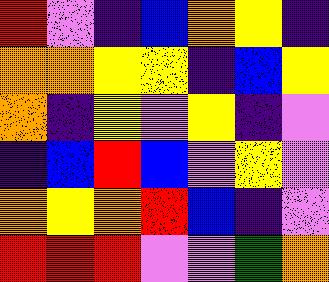[["red", "violet", "indigo", "blue", "orange", "yellow", "indigo"], ["orange", "orange", "yellow", "yellow", "indigo", "blue", "yellow"], ["orange", "indigo", "yellow", "violet", "yellow", "indigo", "violet"], ["indigo", "blue", "red", "blue", "violet", "yellow", "violet"], ["orange", "yellow", "orange", "red", "blue", "indigo", "violet"], ["red", "red", "red", "violet", "violet", "green", "orange"]]